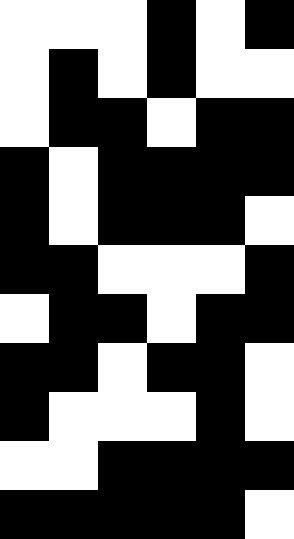[["white", "white", "white", "black", "white", "black"], ["white", "black", "white", "black", "white", "white"], ["white", "black", "black", "white", "black", "black"], ["black", "white", "black", "black", "black", "black"], ["black", "white", "black", "black", "black", "white"], ["black", "black", "white", "white", "white", "black"], ["white", "black", "black", "white", "black", "black"], ["black", "black", "white", "black", "black", "white"], ["black", "white", "white", "white", "black", "white"], ["white", "white", "black", "black", "black", "black"], ["black", "black", "black", "black", "black", "white"]]